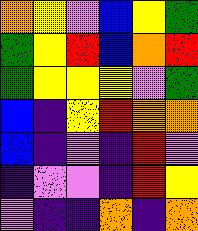[["orange", "yellow", "violet", "blue", "yellow", "green"], ["green", "yellow", "red", "blue", "orange", "red"], ["green", "yellow", "yellow", "yellow", "violet", "green"], ["blue", "indigo", "yellow", "red", "orange", "orange"], ["blue", "indigo", "violet", "indigo", "red", "violet"], ["indigo", "violet", "violet", "indigo", "red", "yellow"], ["violet", "indigo", "indigo", "orange", "indigo", "orange"]]